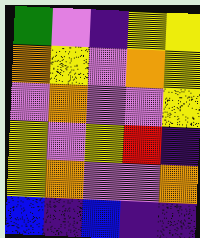[["green", "violet", "indigo", "yellow", "yellow"], ["orange", "yellow", "violet", "orange", "yellow"], ["violet", "orange", "violet", "violet", "yellow"], ["yellow", "violet", "yellow", "red", "indigo"], ["yellow", "orange", "violet", "violet", "orange"], ["blue", "indigo", "blue", "indigo", "indigo"]]